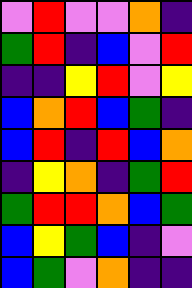[["violet", "red", "violet", "violet", "orange", "indigo"], ["green", "red", "indigo", "blue", "violet", "red"], ["indigo", "indigo", "yellow", "red", "violet", "yellow"], ["blue", "orange", "red", "blue", "green", "indigo"], ["blue", "red", "indigo", "red", "blue", "orange"], ["indigo", "yellow", "orange", "indigo", "green", "red"], ["green", "red", "red", "orange", "blue", "green"], ["blue", "yellow", "green", "blue", "indigo", "violet"], ["blue", "green", "violet", "orange", "indigo", "indigo"]]